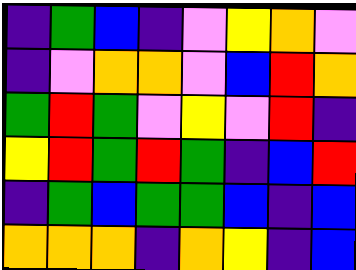[["indigo", "green", "blue", "indigo", "violet", "yellow", "orange", "violet"], ["indigo", "violet", "orange", "orange", "violet", "blue", "red", "orange"], ["green", "red", "green", "violet", "yellow", "violet", "red", "indigo"], ["yellow", "red", "green", "red", "green", "indigo", "blue", "red"], ["indigo", "green", "blue", "green", "green", "blue", "indigo", "blue"], ["orange", "orange", "orange", "indigo", "orange", "yellow", "indigo", "blue"]]